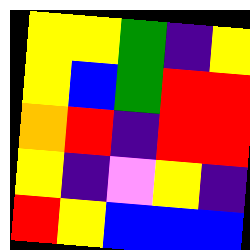[["yellow", "yellow", "green", "indigo", "yellow"], ["yellow", "blue", "green", "red", "red"], ["orange", "red", "indigo", "red", "red"], ["yellow", "indigo", "violet", "yellow", "indigo"], ["red", "yellow", "blue", "blue", "blue"]]